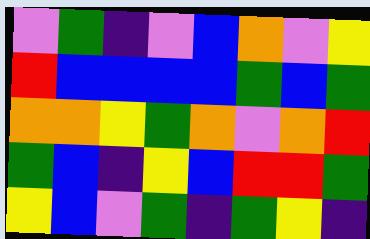[["violet", "green", "indigo", "violet", "blue", "orange", "violet", "yellow"], ["red", "blue", "blue", "blue", "blue", "green", "blue", "green"], ["orange", "orange", "yellow", "green", "orange", "violet", "orange", "red"], ["green", "blue", "indigo", "yellow", "blue", "red", "red", "green"], ["yellow", "blue", "violet", "green", "indigo", "green", "yellow", "indigo"]]